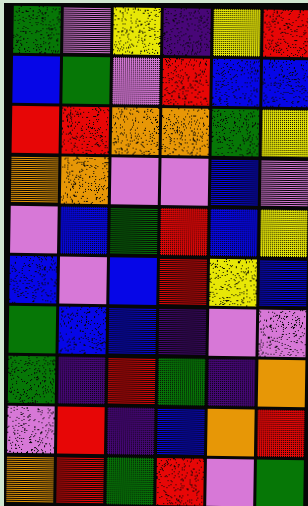[["green", "violet", "yellow", "indigo", "yellow", "red"], ["blue", "green", "violet", "red", "blue", "blue"], ["red", "red", "orange", "orange", "green", "yellow"], ["orange", "orange", "violet", "violet", "blue", "violet"], ["violet", "blue", "green", "red", "blue", "yellow"], ["blue", "violet", "blue", "red", "yellow", "blue"], ["green", "blue", "blue", "indigo", "violet", "violet"], ["green", "indigo", "red", "green", "indigo", "orange"], ["violet", "red", "indigo", "blue", "orange", "red"], ["orange", "red", "green", "red", "violet", "green"]]